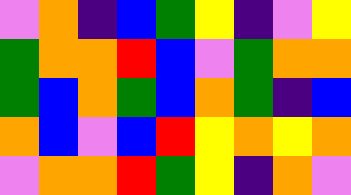[["violet", "orange", "indigo", "blue", "green", "yellow", "indigo", "violet", "yellow"], ["green", "orange", "orange", "red", "blue", "violet", "green", "orange", "orange"], ["green", "blue", "orange", "green", "blue", "orange", "green", "indigo", "blue"], ["orange", "blue", "violet", "blue", "red", "yellow", "orange", "yellow", "orange"], ["violet", "orange", "orange", "red", "green", "yellow", "indigo", "orange", "violet"]]